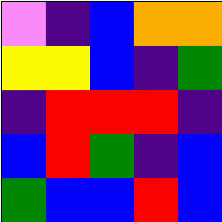[["violet", "indigo", "blue", "orange", "orange"], ["yellow", "yellow", "blue", "indigo", "green"], ["indigo", "red", "red", "red", "indigo"], ["blue", "red", "green", "indigo", "blue"], ["green", "blue", "blue", "red", "blue"]]